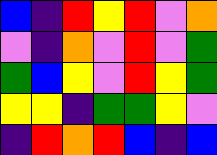[["blue", "indigo", "red", "yellow", "red", "violet", "orange"], ["violet", "indigo", "orange", "violet", "red", "violet", "green"], ["green", "blue", "yellow", "violet", "red", "yellow", "green"], ["yellow", "yellow", "indigo", "green", "green", "yellow", "violet"], ["indigo", "red", "orange", "red", "blue", "indigo", "blue"]]